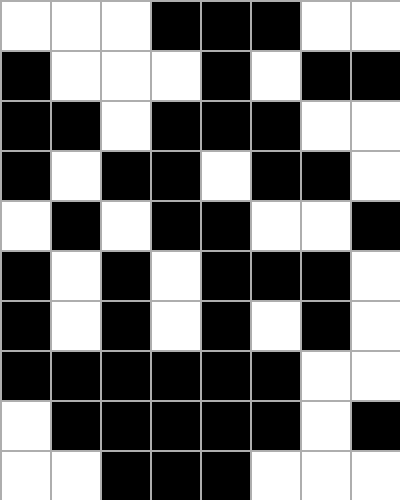[["white", "white", "white", "black", "black", "black", "white", "white"], ["black", "white", "white", "white", "black", "white", "black", "black"], ["black", "black", "white", "black", "black", "black", "white", "white"], ["black", "white", "black", "black", "white", "black", "black", "white"], ["white", "black", "white", "black", "black", "white", "white", "black"], ["black", "white", "black", "white", "black", "black", "black", "white"], ["black", "white", "black", "white", "black", "white", "black", "white"], ["black", "black", "black", "black", "black", "black", "white", "white"], ["white", "black", "black", "black", "black", "black", "white", "black"], ["white", "white", "black", "black", "black", "white", "white", "white"]]